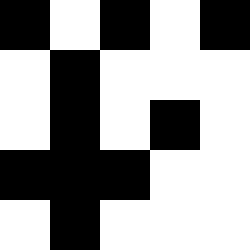[["black", "white", "black", "white", "black"], ["white", "black", "white", "white", "white"], ["white", "black", "white", "black", "white"], ["black", "black", "black", "white", "white"], ["white", "black", "white", "white", "white"]]